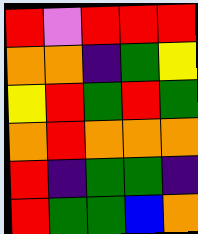[["red", "violet", "red", "red", "red"], ["orange", "orange", "indigo", "green", "yellow"], ["yellow", "red", "green", "red", "green"], ["orange", "red", "orange", "orange", "orange"], ["red", "indigo", "green", "green", "indigo"], ["red", "green", "green", "blue", "orange"]]